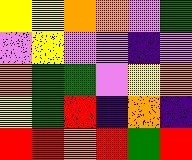[["yellow", "yellow", "orange", "orange", "violet", "green"], ["violet", "yellow", "violet", "violet", "indigo", "violet"], ["orange", "green", "green", "violet", "yellow", "orange"], ["yellow", "green", "red", "indigo", "orange", "indigo"], ["red", "red", "orange", "red", "green", "red"]]